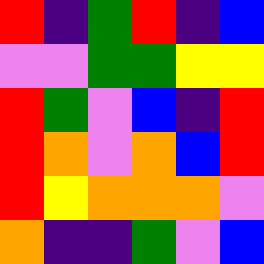[["red", "indigo", "green", "red", "indigo", "blue"], ["violet", "violet", "green", "green", "yellow", "yellow"], ["red", "green", "violet", "blue", "indigo", "red"], ["red", "orange", "violet", "orange", "blue", "red"], ["red", "yellow", "orange", "orange", "orange", "violet"], ["orange", "indigo", "indigo", "green", "violet", "blue"]]